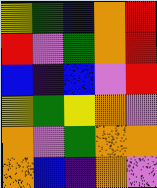[["yellow", "green", "blue", "orange", "red"], ["red", "violet", "green", "orange", "red"], ["blue", "indigo", "blue", "violet", "red"], ["yellow", "green", "yellow", "orange", "violet"], ["orange", "violet", "green", "orange", "orange"], ["orange", "blue", "indigo", "orange", "violet"]]